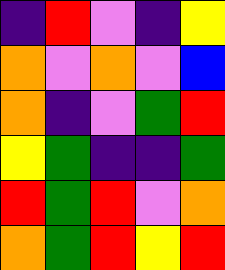[["indigo", "red", "violet", "indigo", "yellow"], ["orange", "violet", "orange", "violet", "blue"], ["orange", "indigo", "violet", "green", "red"], ["yellow", "green", "indigo", "indigo", "green"], ["red", "green", "red", "violet", "orange"], ["orange", "green", "red", "yellow", "red"]]